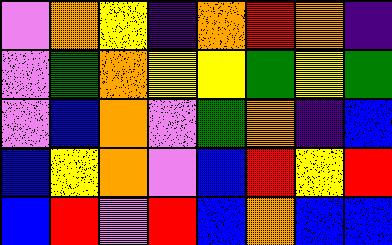[["violet", "orange", "yellow", "indigo", "orange", "red", "orange", "indigo"], ["violet", "green", "orange", "yellow", "yellow", "green", "yellow", "green"], ["violet", "blue", "orange", "violet", "green", "orange", "indigo", "blue"], ["blue", "yellow", "orange", "violet", "blue", "red", "yellow", "red"], ["blue", "red", "violet", "red", "blue", "orange", "blue", "blue"]]